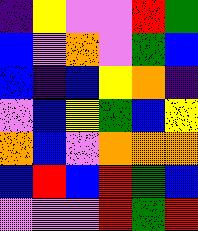[["indigo", "yellow", "violet", "violet", "red", "green"], ["blue", "violet", "orange", "violet", "green", "blue"], ["blue", "indigo", "blue", "yellow", "orange", "indigo"], ["violet", "blue", "yellow", "green", "blue", "yellow"], ["orange", "blue", "violet", "orange", "orange", "orange"], ["blue", "red", "blue", "red", "green", "blue"], ["violet", "violet", "violet", "red", "green", "red"]]